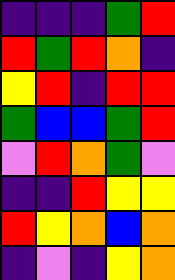[["indigo", "indigo", "indigo", "green", "red"], ["red", "green", "red", "orange", "indigo"], ["yellow", "red", "indigo", "red", "red"], ["green", "blue", "blue", "green", "red"], ["violet", "red", "orange", "green", "violet"], ["indigo", "indigo", "red", "yellow", "yellow"], ["red", "yellow", "orange", "blue", "orange"], ["indigo", "violet", "indigo", "yellow", "orange"]]